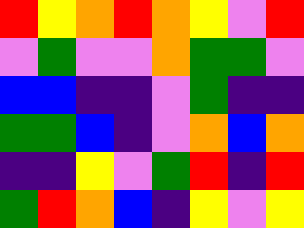[["red", "yellow", "orange", "red", "orange", "yellow", "violet", "red"], ["violet", "green", "violet", "violet", "orange", "green", "green", "violet"], ["blue", "blue", "indigo", "indigo", "violet", "green", "indigo", "indigo"], ["green", "green", "blue", "indigo", "violet", "orange", "blue", "orange"], ["indigo", "indigo", "yellow", "violet", "green", "red", "indigo", "red"], ["green", "red", "orange", "blue", "indigo", "yellow", "violet", "yellow"]]